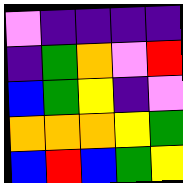[["violet", "indigo", "indigo", "indigo", "indigo"], ["indigo", "green", "orange", "violet", "red"], ["blue", "green", "yellow", "indigo", "violet"], ["orange", "orange", "orange", "yellow", "green"], ["blue", "red", "blue", "green", "yellow"]]